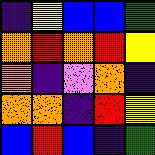[["indigo", "yellow", "blue", "blue", "green"], ["orange", "red", "orange", "red", "yellow"], ["orange", "indigo", "violet", "orange", "indigo"], ["orange", "orange", "indigo", "red", "yellow"], ["blue", "red", "blue", "indigo", "green"]]